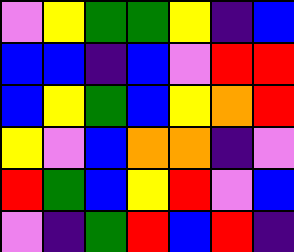[["violet", "yellow", "green", "green", "yellow", "indigo", "blue"], ["blue", "blue", "indigo", "blue", "violet", "red", "red"], ["blue", "yellow", "green", "blue", "yellow", "orange", "red"], ["yellow", "violet", "blue", "orange", "orange", "indigo", "violet"], ["red", "green", "blue", "yellow", "red", "violet", "blue"], ["violet", "indigo", "green", "red", "blue", "red", "indigo"]]